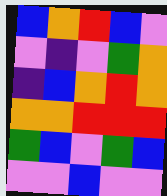[["blue", "orange", "red", "blue", "violet"], ["violet", "indigo", "violet", "green", "orange"], ["indigo", "blue", "orange", "red", "orange"], ["orange", "orange", "red", "red", "red"], ["green", "blue", "violet", "green", "blue"], ["violet", "violet", "blue", "violet", "violet"]]